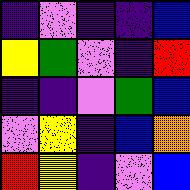[["indigo", "violet", "indigo", "indigo", "blue"], ["yellow", "green", "violet", "indigo", "red"], ["indigo", "indigo", "violet", "green", "blue"], ["violet", "yellow", "indigo", "blue", "orange"], ["red", "yellow", "indigo", "violet", "blue"]]